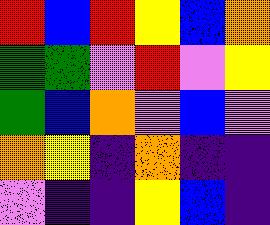[["red", "blue", "red", "yellow", "blue", "orange"], ["green", "green", "violet", "red", "violet", "yellow"], ["green", "blue", "orange", "violet", "blue", "violet"], ["orange", "yellow", "indigo", "orange", "indigo", "indigo"], ["violet", "indigo", "indigo", "yellow", "blue", "indigo"]]